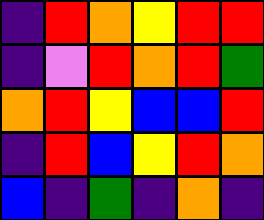[["indigo", "red", "orange", "yellow", "red", "red"], ["indigo", "violet", "red", "orange", "red", "green"], ["orange", "red", "yellow", "blue", "blue", "red"], ["indigo", "red", "blue", "yellow", "red", "orange"], ["blue", "indigo", "green", "indigo", "orange", "indigo"]]